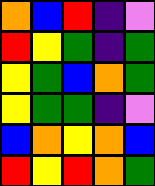[["orange", "blue", "red", "indigo", "violet"], ["red", "yellow", "green", "indigo", "green"], ["yellow", "green", "blue", "orange", "green"], ["yellow", "green", "green", "indigo", "violet"], ["blue", "orange", "yellow", "orange", "blue"], ["red", "yellow", "red", "orange", "green"]]